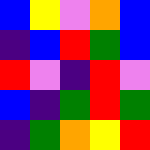[["blue", "yellow", "violet", "orange", "blue"], ["indigo", "blue", "red", "green", "blue"], ["red", "violet", "indigo", "red", "violet"], ["blue", "indigo", "green", "red", "green"], ["indigo", "green", "orange", "yellow", "red"]]